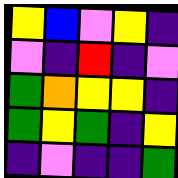[["yellow", "blue", "violet", "yellow", "indigo"], ["violet", "indigo", "red", "indigo", "violet"], ["green", "orange", "yellow", "yellow", "indigo"], ["green", "yellow", "green", "indigo", "yellow"], ["indigo", "violet", "indigo", "indigo", "green"]]